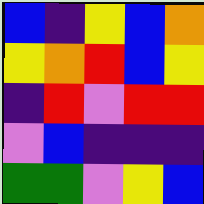[["blue", "indigo", "yellow", "blue", "orange"], ["yellow", "orange", "red", "blue", "yellow"], ["indigo", "red", "violet", "red", "red"], ["violet", "blue", "indigo", "indigo", "indigo"], ["green", "green", "violet", "yellow", "blue"]]